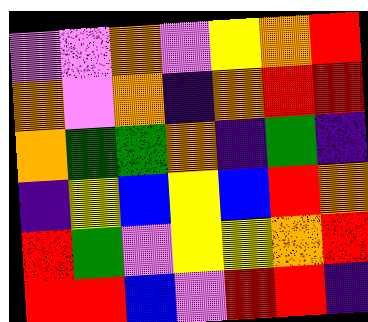[["violet", "violet", "orange", "violet", "yellow", "orange", "red"], ["orange", "violet", "orange", "indigo", "orange", "red", "red"], ["orange", "green", "green", "orange", "indigo", "green", "indigo"], ["indigo", "yellow", "blue", "yellow", "blue", "red", "orange"], ["red", "green", "violet", "yellow", "yellow", "orange", "red"], ["red", "red", "blue", "violet", "red", "red", "indigo"]]